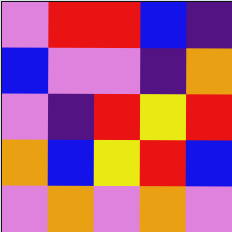[["violet", "red", "red", "blue", "indigo"], ["blue", "violet", "violet", "indigo", "orange"], ["violet", "indigo", "red", "yellow", "red"], ["orange", "blue", "yellow", "red", "blue"], ["violet", "orange", "violet", "orange", "violet"]]